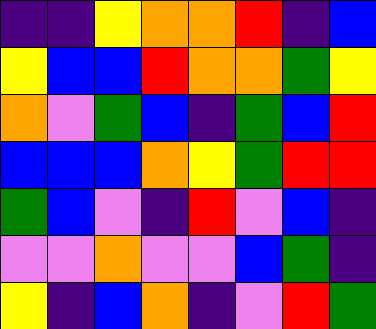[["indigo", "indigo", "yellow", "orange", "orange", "red", "indigo", "blue"], ["yellow", "blue", "blue", "red", "orange", "orange", "green", "yellow"], ["orange", "violet", "green", "blue", "indigo", "green", "blue", "red"], ["blue", "blue", "blue", "orange", "yellow", "green", "red", "red"], ["green", "blue", "violet", "indigo", "red", "violet", "blue", "indigo"], ["violet", "violet", "orange", "violet", "violet", "blue", "green", "indigo"], ["yellow", "indigo", "blue", "orange", "indigo", "violet", "red", "green"]]